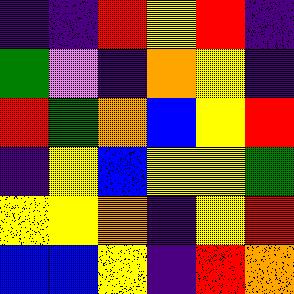[["indigo", "indigo", "red", "yellow", "red", "indigo"], ["green", "violet", "indigo", "orange", "yellow", "indigo"], ["red", "green", "orange", "blue", "yellow", "red"], ["indigo", "yellow", "blue", "yellow", "yellow", "green"], ["yellow", "yellow", "orange", "indigo", "yellow", "red"], ["blue", "blue", "yellow", "indigo", "red", "orange"]]